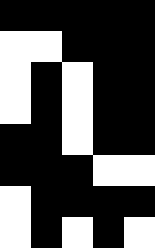[["black", "black", "black", "black", "black"], ["white", "white", "black", "black", "black"], ["white", "black", "white", "black", "black"], ["white", "black", "white", "black", "black"], ["black", "black", "white", "black", "black"], ["black", "black", "black", "white", "white"], ["white", "black", "black", "black", "black"], ["white", "black", "white", "black", "white"]]